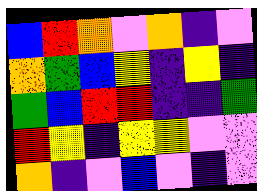[["blue", "red", "orange", "violet", "orange", "indigo", "violet"], ["orange", "green", "blue", "yellow", "indigo", "yellow", "indigo"], ["green", "blue", "red", "red", "indigo", "indigo", "green"], ["red", "yellow", "indigo", "yellow", "yellow", "violet", "violet"], ["orange", "indigo", "violet", "blue", "violet", "indigo", "violet"]]